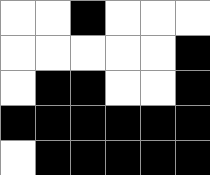[["white", "white", "black", "white", "white", "white"], ["white", "white", "white", "white", "white", "black"], ["white", "black", "black", "white", "white", "black"], ["black", "black", "black", "black", "black", "black"], ["white", "black", "black", "black", "black", "black"]]